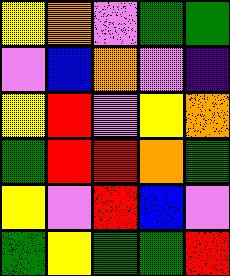[["yellow", "orange", "violet", "green", "green"], ["violet", "blue", "orange", "violet", "indigo"], ["yellow", "red", "violet", "yellow", "orange"], ["green", "red", "red", "orange", "green"], ["yellow", "violet", "red", "blue", "violet"], ["green", "yellow", "green", "green", "red"]]